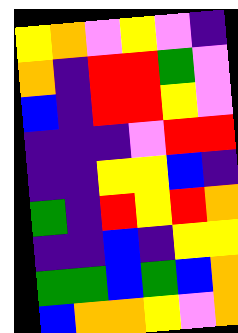[["yellow", "orange", "violet", "yellow", "violet", "indigo"], ["orange", "indigo", "red", "red", "green", "violet"], ["blue", "indigo", "red", "red", "yellow", "violet"], ["indigo", "indigo", "indigo", "violet", "red", "red"], ["indigo", "indigo", "yellow", "yellow", "blue", "indigo"], ["green", "indigo", "red", "yellow", "red", "orange"], ["indigo", "indigo", "blue", "indigo", "yellow", "yellow"], ["green", "green", "blue", "green", "blue", "orange"], ["blue", "orange", "orange", "yellow", "violet", "orange"]]